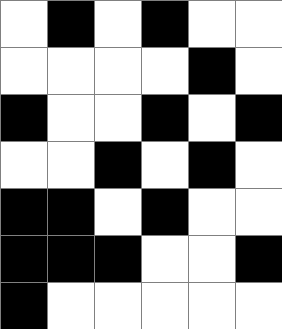[["white", "black", "white", "black", "white", "white"], ["white", "white", "white", "white", "black", "white"], ["black", "white", "white", "black", "white", "black"], ["white", "white", "black", "white", "black", "white"], ["black", "black", "white", "black", "white", "white"], ["black", "black", "black", "white", "white", "black"], ["black", "white", "white", "white", "white", "white"]]